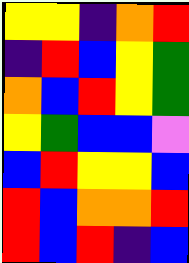[["yellow", "yellow", "indigo", "orange", "red"], ["indigo", "red", "blue", "yellow", "green"], ["orange", "blue", "red", "yellow", "green"], ["yellow", "green", "blue", "blue", "violet"], ["blue", "red", "yellow", "yellow", "blue"], ["red", "blue", "orange", "orange", "red"], ["red", "blue", "red", "indigo", "blue"]]